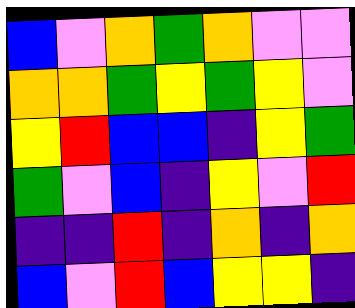[["blue", "violet", "orange", "green", "orange", "violet", "violet"], ["orange", "orange", "green", "yellow", "green", "yellow", "violet"], ["yellow", "red", "blue", "blue", "indigo", "yellow", "green"], ["green", "violet", "blue", "indigo", "yellow", "violet", "red"], ["indigo", "indigo", "red", "indigo", "orange", "indigo", "orange"], ["blue", "violet", "red", "blue", "yellow", "yellow", "indigo"]]